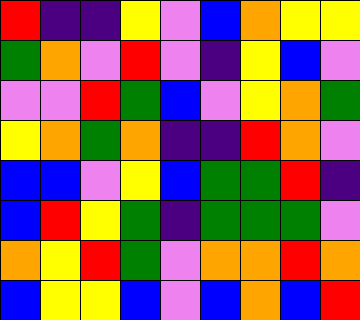[["red", "indigo", "indigo", "yellow", "violet", "blue", "orange", "yellow", "yellow"], ["green", "orange", "violet", "red", "violet", "indigo", "yellow", "blue", "violet"], ["violet", "violet", "red", "green", "blue", "violet", "yellow", "orange", "green"], ["yellow", "orange", "green", "orange", "indigo", "indigo", "red", "orange", "violet"], ["blue", "blue", "violet", "yellow", "blue", "green", "green", "red", "indigo"], ["blue", "red", "yellow", "green", "indigo", "green", "green", "green", "violet"], ["orange", "yellow", "red", "green", "violet", "orange", "orange", "red", "orange"], ["blue", "yellow", "yellow", "blue", "violet", "blue", "orange", "blue", "red"]]